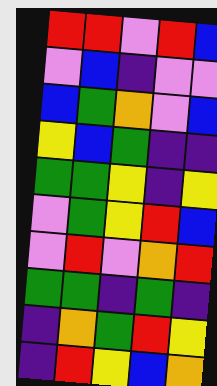[["red", "red", "violet", "red", "blue"], ["violet", "blue", "indigo", "violet", "violet"], ["blue", "green", "orange", "violet", "blue"], ["yellow", "blue", "green", "indigo", "indigo"], ["green", "green", "yellow", "indigo", "yellow"], ["violet", "green", "yellow", "red", "blue"], ["violet", "red", "violet", "orange", "red"], ["green", "green", "indigo", "green", "indigo"], ["indigo", "orange", "green", "red", "yellow"], ["indigo", "red", "yellow", "blue", "orange"]]